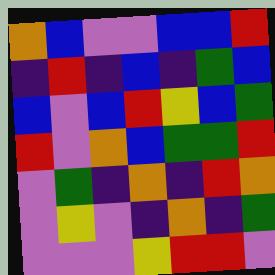[["orange", "blue", "violet", "violet", "blue", "blue", "red"], ["indigo", "red", "indigo", "blue", "indigo", "green", "blue"], ["blue", "violet", "blue", "red", "yellow", "blue", "green"], ["red", "violet", "orange", "blue", "green", "green", "red"], ["violet", "green", "indigo", "orange", "indigo", "red", "orange"], ["violet", "yellow", "violet", "indigo", "orange", "indigo", "green"], ["violet", "violet", "violet", "yellow", "red", "red", "violet"]]